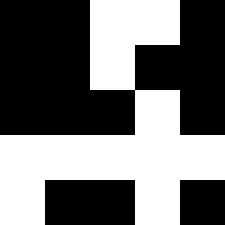[["black", "black", "white", "white", "black"], ["black", "black", "white", "black", "black"], ["black", "black", "black", "white", "black"], ["white", "white", "white", "white", "white"], ["white", "black", "black", "white", "black"]]